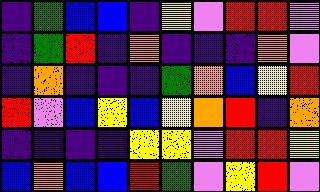[["indigo", "green", "blue", "blue", "indigo", "yellow", "violet", "red", "red", "violet"], ["indigo", "green", "red", "indigo", "orange", "indigo", "indigo", "indigo", "orange", "violet"], ["indigo", "orange", "indigo", "indigo", "indigo", "green", "orange", "blue", "yellow", "red"], ["red", "violet", "blue", "yellow", "blue", "yellow", "orange", "red", "indigo", "orange"], ["indigo", "indigo", "indigo", "indigo", "yellow", "yellow", "violet", "red", "red", "yellow"], ["blue", "orange", "blue", "blue", "red", "green", "violet", "yellow", "red", "violet"]]